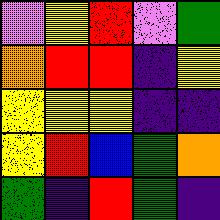[["violet", "yellow", "red", "violet", "green"], ["orange", "red", "red", "indigo", "yellow"], ["yellow", "yellow", "yellow", "indigo", "indigo"], ["yellow", "red", "blue", "green", "orange"], ["green", "indigo", "red", "green", "indigo"]]